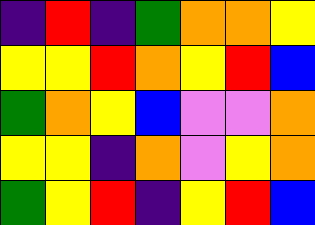[["indigo", "red", "indigo", "green", "orange", "orange", "yellow"], ["yellow", "yellow", "red", "orange", "yellow", "red", "blue"], ["green", "orange", "yellow", "blue", "violet", "violet", "orange"], ["yellow", "yellow", "indigo", "orange", "violet", "yellow", "orange"], ["green", "yellow", "red", "indigo", "yellow", "red", "blue"]]